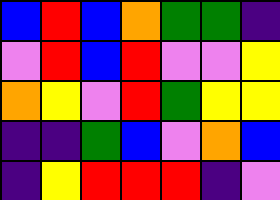[["blue", "red", "blue", "orange", "green", "green", "indigo"], ["violet", "red", "blue", "red", "violet", "violet", "yellow"], ["orange", "yellow", "violet", "red", "green", "yellow", "yellow"], ["indigo", "indigo", "green", "blue", "violet", "orange", "blue"], ["indigo", "yellow", "red", "red", "red", "indigo", "violet"]]